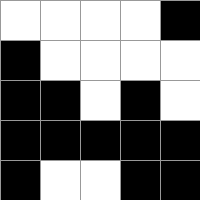[["white", "white", "white", "white", "black"], ["black", "white", "white", "white", "white"], ["black", "black", "white", "black", "white"], ["black", "black", "black", "black", "black"], ["black", "white", "white", "black", "black"]]